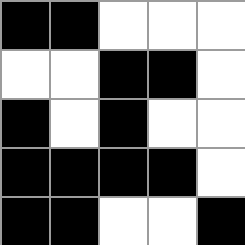[["black", "black", "white", "white", "white"], ["white", "white", "black", "black", "white"], ["black", "white", "black", "white", "white"], ["black", "black", "black", "black", "white"], ["black", "black", "white", "white", "black"]]